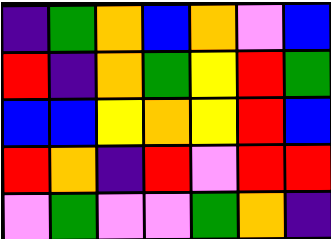[["indigo", "green", "orange", "blue", "orange", "violet", "blue"], ["red", "indigo", "orange", "green", "yellow", "red", "green"], ["blue", "blue", "yellow", "orange", "yellow", "red", "blue"], ["red", "orange", "indigo", "red", "violet", "red", "red"], ["violet", "green", "violet", "violet", "green", "orange", "indigo"]]